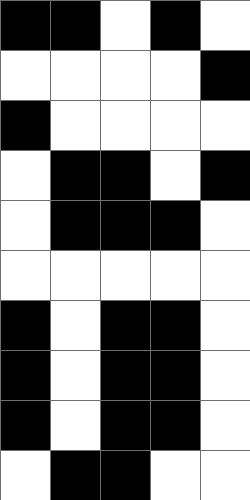[["black", "black", "white", "black", "white"], ["white", "white", "white", "white", "black"], ["black", "white", "white", "white", "white"], ["white", "black", "black", "white", "black"], ["white", "black", "black", "black", "white"], ["white", "white", "white", "white", "white"], ["black", "white", "black", "black", "white"], ["black", "white", "black", "black", "white"], ["black", "white", "black", "black", "white"], ["white", "black", "black", "white", "white"]]